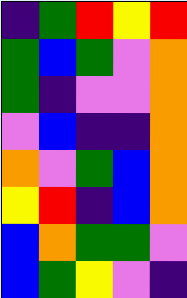[["indigo", "green", "red", "yellow", "red"], ["green", "blue", "green", "violet", "orange"], ["green", "indigo", "violet", "violet", "orange"], ["violet", "blue", "indigo", "indigo", "orange"], ["orange", "violet", "green", "blue", "orange"], ["yellow", "red", "indigo", "blue", "orange"], ["blue", "orange", "green", "green", "violet"], ["blue", "green", "yellow", "violet", "indigo"]]